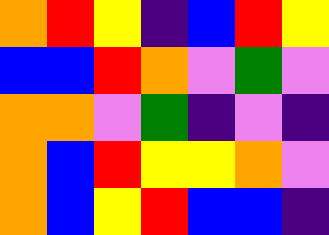[["orange", "red", "yellow", "indigo", "blue", "red", "yellow"], ["blue", "blue", "red", "orange", "violet", "green", "violet"], ["orange", "orange", "violet", "green", "indigo", "violet", "indigo"], ["orange", "blue", "red", "yellow", "yellow", "orange", "violet"], ["orange", "blue", "yellow", "red", "blue", "blue", "indigo"]]